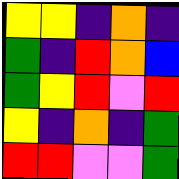[["yellow", "yellow", "indigo", "orange", "indigo"], ["green", "indigo", "red", "orange", "blue"], ["green", "yellow", "red", "violet", "red"], ["yellow", "indigo", "orange", "indigo", "green"], ["red", "red", "violet", "violet", "green"]]